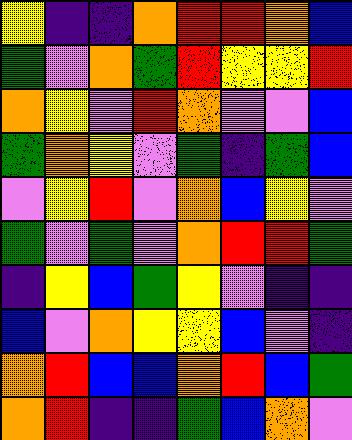[["yellow", "indigo", "indigo", "orange", "red", "red", "orange", "blue"], ["green", "violet", "orange", "green", "red", "yellow", "yellow", "red"], ["orange", "yellow", "violet", "red", "orange", "violet", "violet", "blue"], ["green", "orange", "yellow", "violet", "green", "indigo", "green", "blue"], ["violet", "yellow", "red", "violet", "orange", "blue", "yellow", "violet"], ["green", "violet", "green", "violet", "orange", "red", "red", "green"], ["indigo", "yellow", "blue", "green", "yellow", "violet", "indigo", "indigo"], ["blue", "violet", "orange", "yellow", "yellow", "blue", "violet", "indigo"], ["orange", "red", "blue", "blue", "orange", "red", "blue", "green"], ["orange", "red", "indigo", "indigo", "green", "blue", "orange", "violet"]]